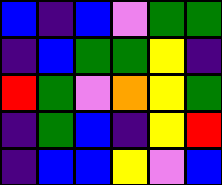[["blue", "indigo", "blue", "violet", "green", "green"], ["indigo", "blue", "green", "green", "yellow", "indigo"], ["red", "green", "violet", "orange", "yellow", "green"], ["indigo", "green", "blue", "indigo", "yellow", "red"], ["indigo", "blue", "blue", "yellow", "violet", "blue"]]